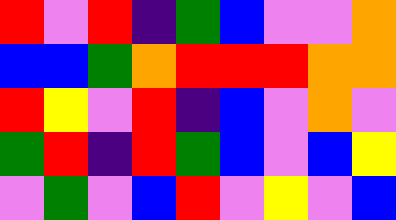[["red", "violet", "red", "indigo", "green", "blue", "violet", "violet", "orange"], ["blue", "blue", "green", "orange", "red", "red", "red", "orange", "orange"], ["red", "yellow", "violet", "red", "indigo", "blue", "violet", "orange", "violet"], ["green", "red", "indigo", "red", "green", "blue", "violet", "blue", "yellow"], ["violet", "green", "violet", "blue", "red", "violet", "yellow", "violet", "blue"]]